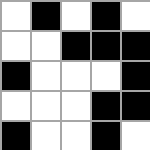[["white", "black", "white", "black", "white"], ["white", "white", "black", "black", "black"], ["black", "white", "white", "white", "black"], ["white", "white", "white", "black", "black"], ["black", "white", "white", "black", "white"]]